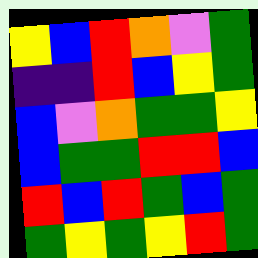[["yellow", "blue", "red", "orange", "violet", "green"], ["indigo", "indigo", "red", "blue", "yellow", "green"], ["blue", "violet", "orange", "green", "green", "yellow"], ["blue", "green", "green", "red", "red", "blue"], ["red", "blue", "red", "green", "blue", "green"], ["green", "yellow", "green", "yellow", "red", "green"]]